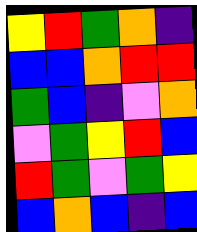[["yellow", "red", "green", "orange", "indigo"], ["blue", "blue", "orange", "red", "red"], ["green", "blue", "indigo", "violet", "orange"], ["violet", "green", "yellow", "red", "blue"], ["red", "green", "violet", "green", "yellow"], ["blue", "orange", "blue", "indigo", "blue"]]